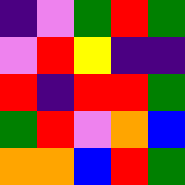[["indigo", "violet", "green", "red", "green"], ["violet", "red", "yellow", "indigo", "indigo"], ["red", "indigo", "red", "red", "green"], ["green", "red", "violet", "orange", "blue"], ["orange", "orange", "blue", "red", "green"]]